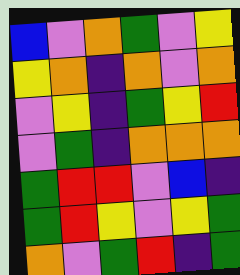[["blue", "violet", "orange", "green", "violet", "yellow"], ["yellow", "orange", "indigo", "orange", "violet", "orange"], ["violet", "yellow", "indigo", "green", "yellow", "red"], ["violet", "green", "indigo", "orange", "orange", "orange"], ["green", "red", "red", "violet", "blue", "indigo"], ["green", "red", "yellow", "violet", "yellow", "green"], ["orange", "violet", "green", "red", "indigo", "green"]]